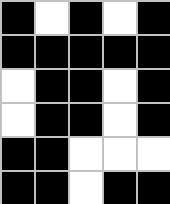[["black", "white", "black", "white", "black"], ["black", "black", "black", "black", "black"], ["white", "black", "black", "white", "black"], ["white", "black", "black", "white", "black"], ["black", "black", "white", "white", "white"], ["black", "black", "white", "black", "black"]]